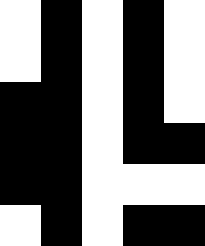[["white", "black", "white", "black", "white"], ["white", "black", "white", "black", "white"], ["black", "black", "white", "black", "white"], ["black", "black", "white", "black", "black"], ["black", "black", "white", "white", "white"], ["white", "black", "white", "black", "black"]]